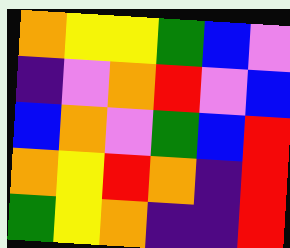[["orange", "yellow", "yellow", "green", "blue", "violet"], ["indigo", "violet", "orange", "red", "violet", "blue"], ["blue", "orange", "violet", "green", "blue", "red"], ["orange", "yellow", "red", "orange", "indigo", "red"], ["green", "yellow", "orange", "indigo", "indigo", "red"]]